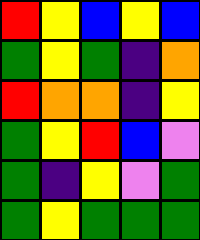[["red", "yellow", "blue", "yellow", "blue"], ["green", "yellow", "green", "indigo", "orange"], ["red", "orange", "orange", "indigo", "yellow"], ["green", "yellow", "red", "blue", "violet"], ["green", "indigo", "yellow", "violet", "green"], ["green", "yellow", "green", "green", "green"]]